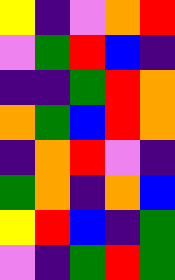[["yellow", "indigo", "violet", "orange", "red"], ["violet", "green", "red", "blue", "indigo"], ["indigo", "indigo", "green", "red", "orange"], ["orange", "green", "blue", "red", "orange"], ["indigo", "orange", "red", "violet", "indigo"], ["green", "orange", "indigo", "orange", "blue"], ["yellow", "red", "blue", "indigo", "green"], ["violet", "indigo", "green", "red", "green"]]